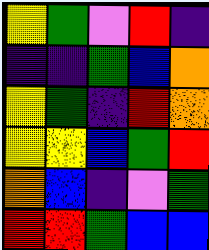[["yellow", "green", "violet", "red", "indigo"], ["indigo", "indigo", "green", "blue", "orange"], ["yellow", "green", "indigo", "red", "orange"], ["yellow", "yellow", "blue", "green", "red"], ["orange", "blue", "indigo", "violet", "green"], ["red", "red", "green", "blue", "blue"]]